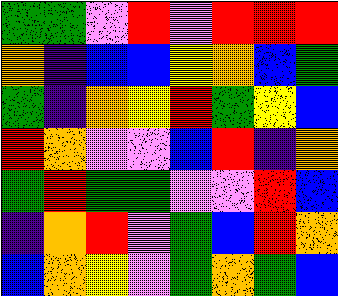[["green", "green", "violet", "red", "violet", "red", "red", "red"], ["orange", "indigo", "blue", "blue", "yellow", "orange", "blue", "green"], ["green", "indigo", "orange", "yellow", "red", "green", "yellow", "blue"], ["red", "orange", "violet", "violet", "blue", "red", "indigo", "orange"], ["green", "red", "green", "green", "violet", "violet", "red", "blue"], ["indigo", "orange", "red", "violet", "green", "blue", "red", "orange"], ["blue", "orange", "yellow", "violet", "green", "orange", "green", "blue"]]